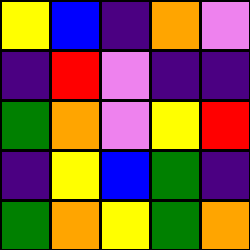[["yellow", "blue", "indigo", "orange", "violet"], ["indigo", "red", "violet", "indigo", "indigo"], ["green", "orange", "violet", "yellow", "red"], ["indigo", "yellow", "blue", "green", "indigo"], ["green", "orange", "yellow", "green", "orange"]]